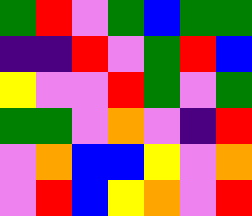[["green", "red", "violet", "green", "blue", "green", "green"], ["indigo", "indigo", "red", "violet", "green", "red", "blue"], ["yellow", "violet", "violet", "red", "green", "violet", "green"], ["green", "green", "violet", "orange", "violet", "indigo", "red"], ["violet", "orange", "blue", "blue", "yellow", "violet", "orange"], ["violet", "red", "blue", "yellow", "orange", "violet", "red"]]